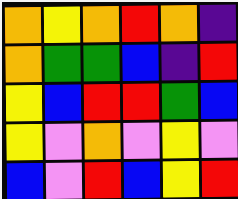[["orange", "yellow", "orange", "red", "orange", "indigo"], ["orange", "green", "green", "blue", "indigo", "red"], ["yellow", "blue", "red", "red", "green", "blue"], ["yellow", "violet", "orange", "violet", "yellow", "violet"], ["blue", "violet", "red", "blue", "yellow", "red"]]